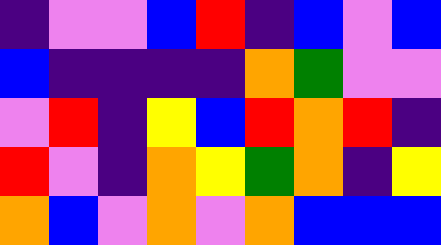[["indigo", "violet", "violet", "blue", "red", "indigo", "blue", "violet", "blue"], ["blue", "indigo", "indigo", "indigo", "indigo", "orange", "green", "violet", "violet"], ["violet", "red", "indigo", "yellow", "blue", "red", "orange", "red", "indigo"], ["red", "violet", "indigo", "orange", "yellow", "green", "orange", "indigo", "yellow"], ["orange", "blue", "violet", "orange", "violet", "orange", "blue", "blue", "blue"]]